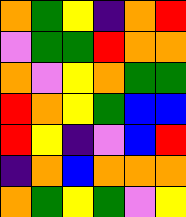[["orange", "green", "yellow", "indigo", "orange", "red"], ["violet", "green", "green", "red", "orange", "orange"], ["orange", "violet", "yellow", "orange", "green", "green"], ["red", "orange", "yellow", "green", "blue", "blue"], ["red", "yellow", "indigo", "violet", "blue", "red"], ["indigo", "orange", "blue", "orange", "orange", "orange"], ["orange", "green", "yellow", "green", "violet", "yellow"]]